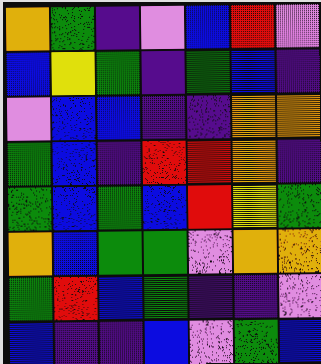[["orange", "green", "indigo", "violet", "blue", "red", "violet"], ["blue", "yellow", "green", "indigo", "green", "blue", "indigo"], ["violet", "blue", "blue", "indigo", "indigo", "orange", "orange"], ["green", "blue", "indigo", "red", "red", "orange", "indigo"], ["green", "blue", "green", "blue", "red", "yellow", "green"], ["orange", "blue", "green", "green", "violet", "orange", "orange"], ["green", "red", "blue", "green", "indigo", "indigo", "violet"], ["blue", "indigo", "indigo", "blue", "violet", "green", "blue"]]